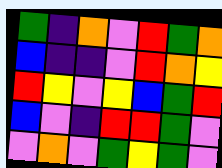[["green", "indigo", "orange", "violet", "red", "green", "orange"], ["blue", "indigo", "indigo", "violet", "red", "orange", "yellow"], ["red", "yellow", "violet", "yellow", "blue", "green", "red"], ["blue", "violet", "indigo", "red", "red", "green", "violet"], ["violet", "orange", "violet", "green", "yellow", "green", "violet"]]